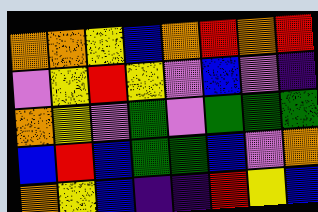[["orange", "orange", "yellow", "blue", "orange", "red", "orange", "red"], ["violet", "yellow", "red", "yellow", "violet", "blue", "violet", "indigo"], ["orange", "yellow", "violet", "green", "violet", "green", "green", "green"], ["blue", "red", "blue", "green", "green", "blue", "violet", "orange"], ["orange", "yellow", "blue", "indigo", "indigo", "red", "yellow", "blue"]]